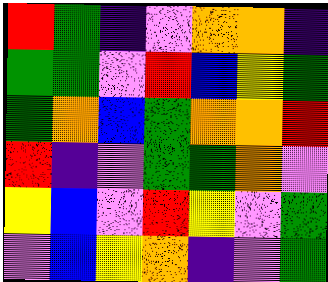[["red", "green", "indigo", "violet", "orange", "orange", "indigo"], ["green", "green", "violet", "red", "blue", "yellow", "green"], ["green", "orange", "blue", "green", "orange", "orange", "red"], ["red", "indigo", "violet", "green", "green", "orange", "violet"], ["yellow", "blue", "violet", "red", "yellow", "violet", "green"], ["violet", "blue", "yellow", "orange", "indigo", "violet", "green"]]